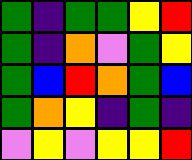[["green", "indigo", "green", "green", "yellow", "red"], ["green", "indigo", "orange", "violet", "green", "yellow"], ["green", "blue", "red", "orange", "green", "blue"], ["green", "orange", "yellow", "indigo", "green", "indigo"], ["violet", "yellow", "violet", "yellow", "yellow", "red"]]